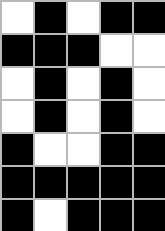[["white", "black", "white", "black", "black"], ["black", "black", "black", "white", "white"], ["white", "black", "white", "black", "white"], ["white", "black", "white", "black", "white"], ["black", "white", "white", "black", "black"], ["black", "black", "black", "black", "black"], ["black", "white", "black", "black", "black"]]